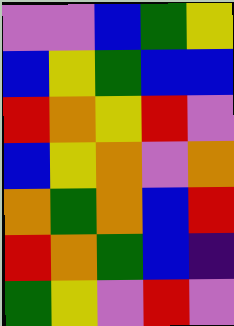[["violet", "violet", "blue", "green", "yellow"], ["blue", "yellow", "green", "blue", "blue"], ["red", "orange", "yellow", "red", "violet"], ["blue", "yellow", "orange", "violet", "orange"], ["orange", "green", "orange", "blue", "red"], ["red", "orange", "green", "blue", "indigo"], ["green", "yellow", "violet", "red", "violet"]]